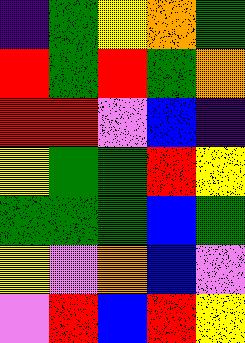[["indigo", "green", "yellow", "orange", "green"], ["red", "green", "red", "green", "orange"], ["red", "red", "violet", "blue", "indigo"], ["yellow", "green", "green", "red", "yellow"], ["green", "green", "green", "blue", "green"], ["yellow", "violet", "orange", "blue", "violet"], ["violet", "red", "blue", "red", "yellow"]]